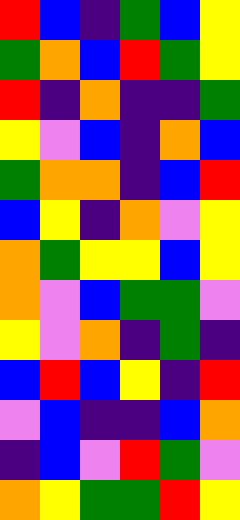[["red", "blue", "indigo", "green", "blue", "yellow"], ["green", "orange", "blue", "red", "green", "yellow"], ["red", "indigo", "orange", "indigo", "indigo", "green"], ["yellow", "violet", "blue", "indigo", "orange", "blue"], ["green", "orange", "orange", "indigo", "blue", "red"], ["blue", "yellow", "indigo", "orange", "violet", "yellow"], ["orange", "green", "yellow", "yellow", "blue", "yellow"], ["orange", "violet", "blue", "green", "green", "violet"], ["yellow", "violet", "orange", "indigo", "green", "indigo"], ["blue", "red", "blue", "yellow", "indigo", "red"], ["violet", "blue", "indigo", "indigo", "blue", "orange"], ["indigo", "blue", "violet", "red", "green", "violet"], ["orange", "yellow", "green", "green", "red", "yellow"]]